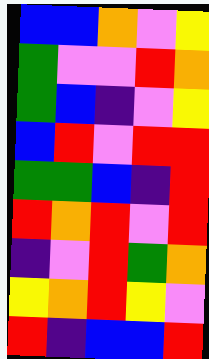[["blue", "blue", "orange", "violet", "yellow"], ["green", "violet", "violet", "red", "orange"], ["green", "blue", "indigo", "violet", "yellow"], ["blue", "red", "violet", "red", "red"], ["green", "green", "blue", "indigo", "red"], ["red", "orange", "red", "violet", "red"], ["indigo", "violet", "red", "green", "orange"], ["yellow", "orange", "red", "yellow", "violet"], ["red", "indigo", "blue", "blue", "red"]]